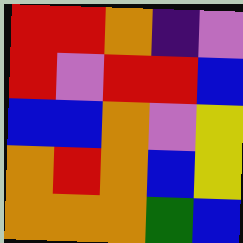[["red", "red", "orange", "indigo", "violet"], ["red", "violet", "red", "red", "blue"], ["blue", "blue", "orange", "violet", "yellow"], ["orange", "red", "orange", "blue", "yellow"], ["orange", "orange", "orange", "green", "blue"]]